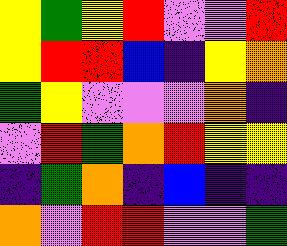[["yellow", "green", "yellow", "red", "violet", "violet", "red"], ["yellow", "red", "red", "blue", "indigo", "yellow", "orange"], ["green", "yellow", "violet", "violet", "violet", "orange", "indigo"], ["violet", "red", "green", "orange", "red", "yellow", "yellow"], ["indigo", "green", "orange", "indigo", "blue", "indigo", "indigo"], ["orange", "violet", "red", "red", "violet", "violet", "green"]]